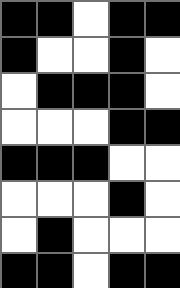[["black", "black", "white", "black", "black"], ["black", "white", "white", "black", "white"], ["white", "black", "black", "black", "white"], ["white", "white", "white", "black", "black"], ["black", "black", "black", "white", "white"], ["white", "white", "white", "black", "white"], ["white", "black", "white", "white", "white"], ["black", "black", "white", "black", "black"]]